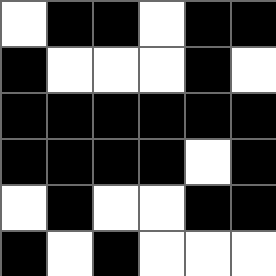[["white", "black", "black", "white", "black", "black"], ["black", "white", "white", "white", "black", "white"], ["black", "black", "black", "black", "black", "black"], ["black", "black", "black", "black", "white", "black"], ["white", "black", "white", "white", "black", "black"], ["black", "white", "black", "white", "white", "white"]]